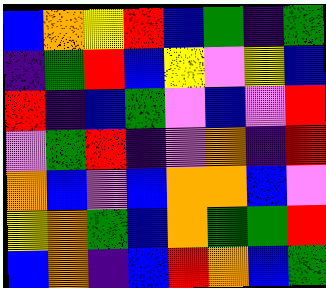[["blue", "orange", "yellow", "red", "blue", "green", "indigo", "green"], ["indigo", "green", "red", "blue", "yellow", "violet", "yellow", "blue"], ["red", "indigo", "blue", "green", "violet", "blue", "violet", "red"], ["violet", "green", "red", "indigo", "violet", "orange", "indigo", "red"], ["orange", "blue", "violet", "blue", "orange", "orange", "blue", "violet"], ["yellow", "orange", "green", "blue", "orange", "green", "green", "red"], ["blue", "orange", "indigo", "blue", "red", "orange", "blue", "green"]]